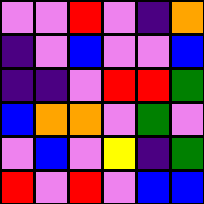[["violet", "violet", "red", "violet", "indigo", "orange"], ["indigo", "violet", "blue", "violet", "violet", "blue"], ["indigo", "indigo", "violet", "red", "red", "green"], ["blue", "orange", "orange", "violet", "green", "violet"], ["violet", "blue", "violet", "yellow", "indigo", "green"], ["red", "violet", "red", "violet", "blue", "blue"]]